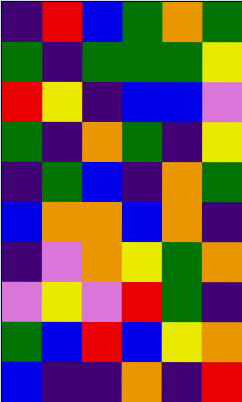[["indigo", "red", "blue", "green", "orange", "green"], ["green", "indigo", "green", "green", "green", "yellow"], ["red", "yellow", "indigo", "blue", "blue", "violet"], ["green", "indigo", "orange", "green", "indigo", "yellow"], ["indigo", "green", "blue", "indigo", "orange", "green"], ["blue", "orange", "orange", "blue", "orange", "indigo"], ["indigo", "violet", "orange", "yellow", "green", "orange"], ["violet", "yellow", "violet", "red", "green", "indigo"], ["green", "blue", "red", "blue", "yellow", "orange"], ["blue", "indigo", "indigo", "orange", "indigo", "red"]]